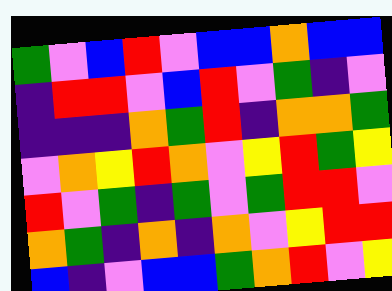[["green", "violet", "blue", "red", "violet", "blue", "blue", "orange", "blue", "blue"], ["indigo", "red", "red", "violet", "blue", "red", "violet", "green", "indigo", "violet"], ["indigo", "indigo", "indigo", "orange", "green", "red", "indigo", "orange", "orange", "green"], ["violet", "orange", "yellow", "red", "orange", "violet", "yellow", "red", "green", "yellow"], ["red", "violet", "green", "indigo", "green", "violet", "green", "red", "red", "violet"], ["orange", "green", "indigo", "orange", "indigo", "orange", "violet", "yellow", "red", "red"], ["blue", "indigo", "violet", "blue", "blue", "green", "orange", "red", "violet", "yellow"]]